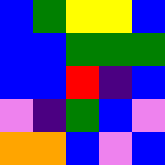[["blue", "green", "yellow", "yellow", "blue"], ["blue", "blue", "green", "green", "green"], ["blue", "blue", "red", "indigo", "blue"], ["violet", "indigo", "green", "blue", "violet"], ["orange", "orange", "blue", "violet", "blue"]]